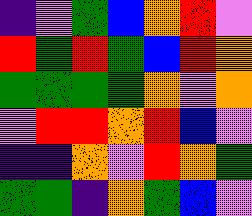[["indigo", "violet", "green", "blue", "orange", "red", "violet"], ["red", "green", "red", "green", "blue", "red", "orange"], ["green", "green", "green", "green", "orange", "violet", "orange"], ["violet", "red", "red", "orange", "red", "blue", "violet"], ["indigo", "indigo", "orange", "violet", "red", "orange", "green"], ["green", "green", "indigo", "orange", "green", "blue", "violet"]]